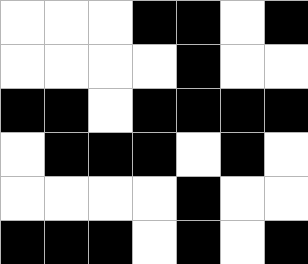[["white", "white", "white", "black", "black", "white", "black"], ["white", "white", "white", "white", "black", "white", "white"], ["black", "black", "white", "black", "black", "black", "black"], ["white", "black", "black", "black", "white", "black", "white"], ["white", "white", "white", "white", "black", "white", "white"], ["black", "black", "black", "white", "black", "white", "black"]]